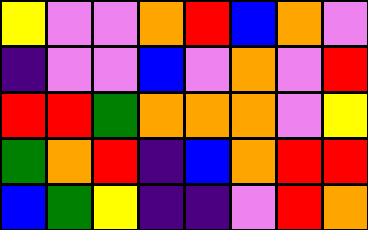[["yellow", "violet", "violet", "orange", "red", "blue", "orange", "violet"], ["indigo", "violet", "violet", "blue", "violet", "orange", "violet", "red"], ["red", "red", "green", "orange", "orange", "orange", "violet", "yellow"], ["green", "orange", "red", "indigo", "blue", "orange", "red", "red"], ["blue", "green", "yellow", "indigo", "indigo", "violet", "red", "orange"]]